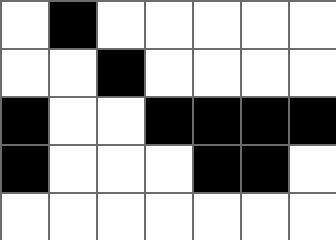[["white", "black", "white", "white", "white", "white", "white"], ["white", "white", "black", "white", "white", "white", "white"], ["black", "white", "white", "black", "black", "black", "black"], ["black", "white", "white", "white", "black", "black", "white"], ["white", "white", "white", "white", "white", "white", "white"]]